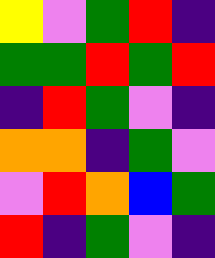[["yellow", "violet", "green", "red", "indigo"], ["green", "green", "red", "green", "red"], ["indigo", "red", "green", "violet", "indigo"], ["orange", "orange", "indigo", "green", "violet"], ["violet", "red", "orange", "blue", "green"], ["red", "indigo", "green", "violet", "indigo"]]